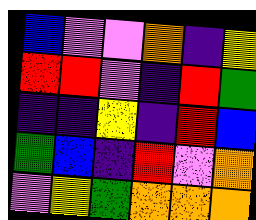[["blue", "violet", "violet", "orange", "indigo", "yellow"], ["red", "red", "violet", "indigo", "red", "green"], ["indigo", "indigo", "yellow", "indigo", "red", "blue"], ["green", "blue", "indigo", "red", "violet", "orange"], ["violet", "yellow", "green", "orange", "orange", "orange"]]